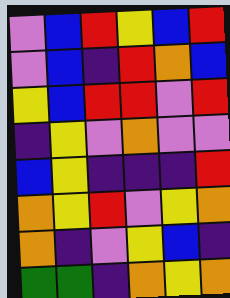[["violet", "blue", "red", "yellow", "blue", "red"], ["violet", "blue", "indigo", "red", "orange", "blue"], ["yellow", "blue", "red", "red", "violet", "red"], ["indigo", "yellow", "violet", "orange", "violet", "violet"], ["blue", "yellow", "indigo", "indigo", "indigo", "red"], ["orange", "yellow", "red", "violet", "yellow", "orange"], ["orange", "indigo", "violet", "yellow", "blue", "indigo"], ["green", "green", "indigo", "orange", "yellow", "orange"]]